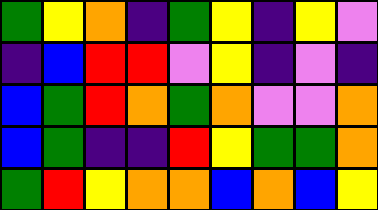[["green", "yellow", "orange", "indigo", "green", "yellow", "indigo", "yellow", "violet"], ["indigo", "blue", "red", "red", "violet", "yellow", "indigo", "violet", "indigo"], ["blue", "green", "red", "orange", "green", "orange", "violet", "violet", "orange"], ["blue", "green", "indigo", "indigo", "red", "yellow", "green", "green", "orange"], ["green", "red", "yellow", "orange", "orange", "blue", "orange", "blue", "yellow"]]